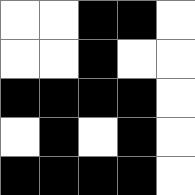[["white", "white", "black", "black", "white"], ["white", "white", "black", "white", "white"], ["black", "black", "black", "black", "white"], ["white", "black", "white", "black", "white"], ["black", "black", "black", "black", "white"]]